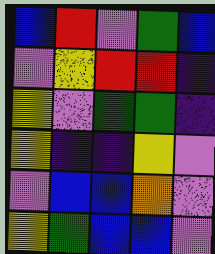[["blue", "red", "violet", "green", "blue"], ["violet", "yellow", "red", "red", "indigo"], ["yellow", "violet", "green", "green", "indigo"], ["yellow", "indigo", "indigo", "yellow", "violet"], ["violet", "blue", "blue", "orange", "violet"], ["yellow", "green", "blue", "blue", "violet"]]